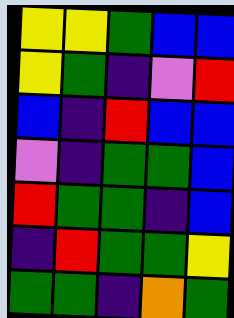[["yellow", "yellow", "green", "blue", "blue"], ["yellow", "green", "indigo", "violet", "red"], ["blue", "indigo", "red", "blue", "blue"], ["violet", "indigo", "green", "green", "blue"], ["red", "green", "green", "indigo", "blue"], ["indigo", "red", "green", "green", "yellow"], ["green", "green", "indigo", "orange", "green"]]